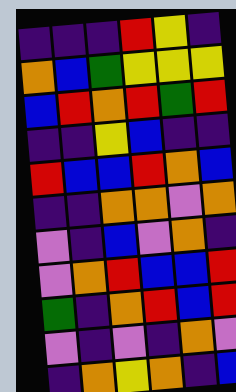[["indigo", "indigo", "indigo", "red", "yellow", "indigo"], ["orange", "blue", "green", "yellow", "yellow", "yellow"], ["blue", "red", "orange", "red", "green", "red"], ["indigo", "indigo", "yellow", "blue", "indigo", "indigo"], ["red", "blue", "blue", "red", "orange", "blue"], ["indigo", "indigo", "orange", "orange", "violet", "orange"], ["violet", "indigo", "blue", "violet", "orange", "indigo"], ["violet", "orange", "red", "blue", "blue", "red"], ["green", "indigo", "orange", "red", "blue", "red"], ["violet", "indigo", "violet", "indigo", "orange", "violet"], ["indigo", "orange", "yellow", "orange", "indigo", "blue"]]